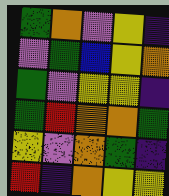[["green", "orange", "violet", "yellow", "indigo"], ["violet", "green", "blue", "yellow", "orange"], ["green", "violet", "yellow", "yellow", "indigo"], ["green", "red", "orange", "orange", "green"], ["yellow", "violet", "orange", "green", "indigo"], ["red", "indigo", "orange", "yellow", "yellow"]]